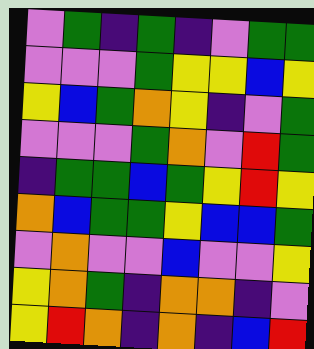[["violet", "green", "indigo", "green", "indigo", "violet", "green", "green"], ["violet", "violet", "violet", "green", "yellow", "yellow", "blue", "yellow"], ["yellow", "blue", "green", "orange", "yellow", "indigo", "violet", "green"], ["violet", "violet", "violet", "green", "orange", "violet", "red", "green"], ["indigo", "green", "green", "blue", "green", "yellow", "red", "yellow"], ["orange", "blue", "green", "green", "yellow", "blue", "blue", "green"], ["violet", "orange", "violet", "violet", "blue", "violet", "violet", "yellow"], ["yellow", "orange", "green", "indigo", "orange", "orange", "indigo", "violet"], ["yellow", "red", "orange", "indigo", "orange", "indigo", "blue", "red"]]